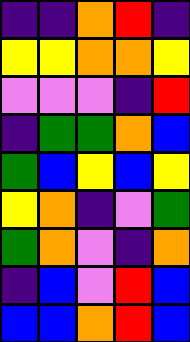[["indigo", "indigo", "orange", "red", "indigo"], ["yellow", "yellow", "orange", "orange", "yellow"], ["violet", "violet", "violet", "indigo", "red"], ["indigo", "green", "green", "orange", "blue"], ["green", "blue", "yellow", "blue", "yellow"], ["yellow", "orange", "indigo", "violet", "green"], ["green", "orange", "violet", "indigo", "orange"], ["indigo", "blue", "violet", "red", "blue"], ["blue", "blue", "orange", "red", "blue"]]